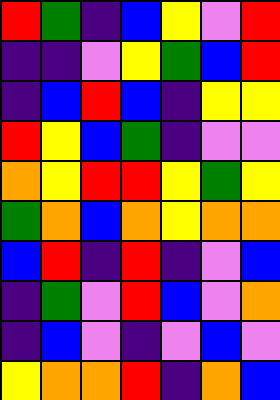[["red", "green", "indigo", "blue", "yellow", "violet", "red"], ["indigo", "indigo", "violet", "yellow", "green", "blue", "red"], ["indigo", "blue", "red", "blue", "indigo", "yellow", "yellow"], ["red", "yellow", "blue", "green", "indigo", "violet", "violet"], ["orange", "yellow", "red", "red", "yellow", "green", "yellow"], ["green", "orange", "blue", "orange", "yellow", "orange", "orange"], ["blue", "red", "indigo", "red", "indigo", "violet", "blue"], ["indigo", "green", "violet", "red", "blue", "violet", "orange"], ["indigo", "blue", "violet", "indigo", "violet", "blue", "violet"], ["yellow", "orange", "orange", "red", "indigo", "orange", "blue"]]